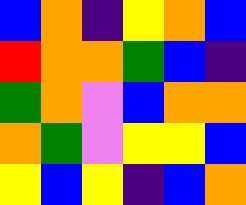[["blue", "orange", "indigo", "yellow", "orange", "blue"], ["red", "orange", "orange", "green", "blue", "indigo"], ["green", "orange", "violet", "blue", "orange", "orange"], ["orange", "green", "violet", "yellow", "yellow", "blue"], ["yellow", "blue", "yellow", "indigo", "blue", "orange"]]